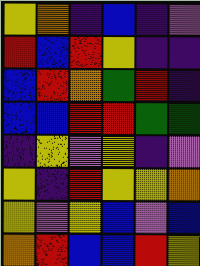[["yellow", "orange", "indigo", "blue", "indigo", "violet"], ["red", "blue", "red", "yellow", "indigo", "indigo"], ["blue", "red", "orange", "green", "red", "indigo"], ["blue", "blue", "red", "red", "green", "green"], ["indigo", "yellow", "violet", "yellow", "indigo", "violet"], ["yellow", "indigo", "red", "yellow", "yellow", "orange"], ["yellow", "violet", "yellow", "blue", "violet", "blue"], ["orange", "red", "blue", "blue", "red", "yellow"]]